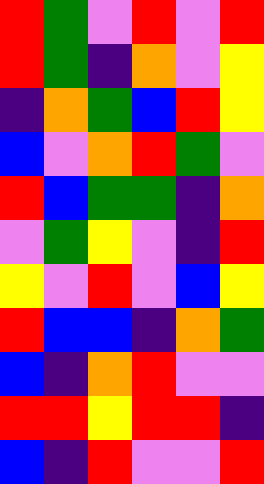[["red", "green", "violet", "red", "violet", "red"], ["red", "green", "indigo", "orange", "violet", "yellow"], ["indigo", "orange", "green", "blue", "red", "yellow"], ["blue", "violet", "orange", "red", "green", "violet"], ["red", "blue", "green", "green", "indigo", "orange"], ["violet", "green", "yellow", "violet", "indigo", "red"], ["yellow", "violet", "red", "violet", "blue", "yellow"], ["red", "blue", "blue", "indigo", "orange", "green"], ["blue", "indigo", "orange", "red", "violet", "violet"], ["red", "red", "yellow", "red", "red", "indigo"], ["blue", "indigo", "red", "violet", "violet", "red"]]